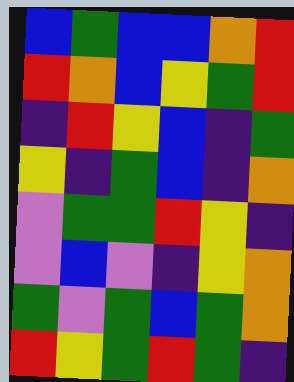[["blue", "green", "blue", "blue", "orange", "red"], ["red", "orange", "blue", "yellow", "green", "red"], ["indigo", "red", "yellow", "blue", "indigo", "green"], ["yellow", "indigo", "green", "blue", "indigo", "orange"], ["violet", "green", "green", "red", "yellow", "indigo"], ["violet", "blue", "violet", "indigo", "yellow", "orange"], ["green", "violet", "green", "blue", "green", "orange"], ["red", "yellow", "green", "red", "green", "indigo"]]